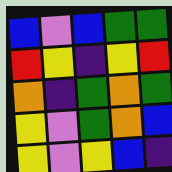[["blue", "violet", "blue", "green", "green"], ["red", "yellow", "indigo", "yellow", "red"], ["orange", "indigo", "green", "orange", "green"], ["yellow", "violet", "green", "orange", "blue"], ["yellow", "violet", "yellow", "blue", "indigo"]]